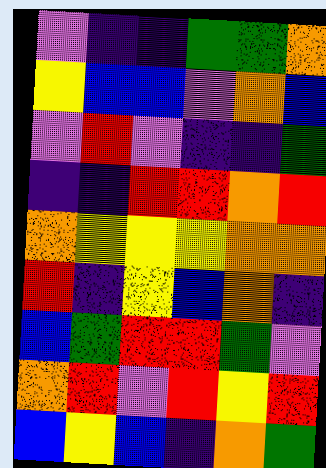[["violet", "indigo", "indigo", "green", "green", "orange"], ["yellow", "blue", "blue", "violet", "orange", "blue"], ["violet", "red", "violet", "indigo", "indigo", "green"], ["indigo", "indigo", "red", "red", "orange", "red"], ["orange", "yellow", "yellow", "yellow", "orange", "orange"], ["red", "indigo", "yellow", "blue", "orange", "indigo"], ["blue", "green", "red", "red", "green", "violet"], ["orange", "red", "violet", "red", "yellow", "red"], ["blue", "yellow", "blue", "indigo", "orange", "green"]]